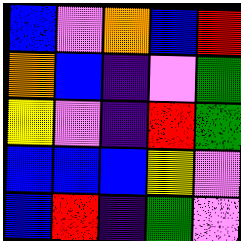[["blue", "violet", "orange", "blue", "red"], ["orange", "blue", "indigo", "violet", "green"], ["yellow", "violet", "indigo", "red", "green"], ["blue", "blue", "blue", "yellow", "violet"], ["blue", "red", "indigo", "green", "violet"]]